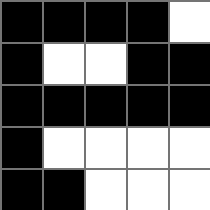[["black", "black", "black", "black", "white"], ["black", "white", "white", "black", "black"], ["black", "black", "black", "black", "black"], ["black", "white", "white", "white", "white"], ["black", "black", "white", "white", "white"]]